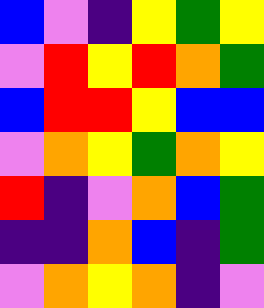[["blue", "violet", "indigo", "yellow", "green", "yellow"], ["violet", "red", "yellow", "red", "orange", "green"], ["blue", "red", "red", "yellow", "blue", "blue"], ["violet", "orange", "yellow", "green", "orange", "yellow"], ["red", "indigo", "violet", "orange", "blue", "green"], ["indigo", "indigo", "orange", "blue", "indigo", "green"], ["violet", "orange", "yellow", "orange", "indigo", "violet"]]